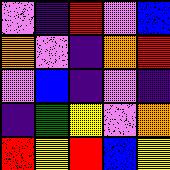[["violet", "indigo", "red", "violet", "blue"], ["orange", "violet", "indigo", "orange", "red"], ["violet", "blue", "indigo", "violet", "indigo"], ["indigo", "green", "yellow", "violet", "orange"], ["red", "yellow", "red", "blue", "yellow"]]